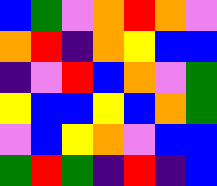[["blue", "green", "violet", "orange", "red", "orange", "violet"], ["orange", "red", "indigo", "orange", "yellow", "blue", "blue"], ["indigo", "violet", "red", "blue", "orange", "violet", "green"], ["yellow", "blue", "blue", "yellow", "blue", "orange", "green"], ["violet", "blue", "yellow", "orange", "violet", "blue", "blue"], ["green", "red", "green", "indigo", "red", "indigo", "blue"]]